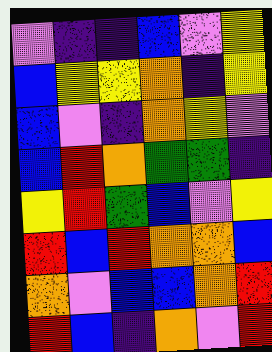[["violet", "indigo", "indigo", "blue", "violet", "yellow"], ["blue", "yellow", "yellow", "orange", "indigo", "yellow"], ["blue", "violet", "indigo", "orange", "yellow", "violet"], ["blue", "red", "orange", "green", "green", "indigo"], ["yellow", "red", "green", "blue", "violet", "yellow"], ["red", "blue", "red", "orange", "orange", "blue"], ["orange", "violet", "blue", "blue", "orange", "red"], ["red", "blue", "indigo", "orange", "violet", "red"]]